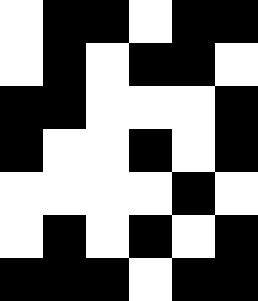[["white", "black", "black", "white", "black", "black"], ["white", "black", "white", "black", "black", "white"], ["black", "black", "white", "white", "white", "black"], ["black", "white", "white", "black", "white", "black"], ["white", "white", "white", "white", "black", "white"], ["white", "black", "white", "black", "white", "black"], ["black", "black", "black", "white", "black", "black"]]